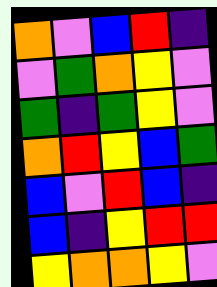[["orange", "violet", "blue", "red", "indigo"], ["violet", "green", "orange", "yellow", "violet"], ["green", "indigo", "green", "yellow", "violet"], ["orange", "red", "yellow", "blue", "green"], ["blue", "violet", "red", "blue", "indigo"], ["blue", "indigo", "yellow", "red", "red"], ["yellow", "orange", "orange", "yellow", "violet"]]